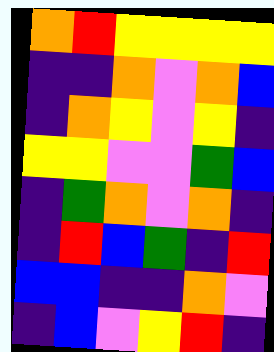[["orange", "red", "yellow", "yellow", "yellow", "yellow"], ["indigo", "indigo", "orange", "violet", "orange", "blue"], ["indigo", "orange", "yellow", "violet", "yellow", "indigo"], ["yellow", "yellow", "violet", "violet", "green", "blue"], ["indigo", "green", "orange", "violet", "orange", "indigo"], ["indigo", "red", "blue", "green", "indigo", "red"], ["blue", "blue", "indigo", "indigo", "orange", "violet"], ["indigo", "blue", "violet", "yellow", "red", "indigo"]]